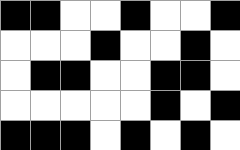[["black", "black", "white", "white", "black", "white", "white", "black"], ["white", "white", "white", "black", "white", "white", "black", "white"], ["white", "black", "black", "white", "white", "black", "black", "white"], ["white", "white", "white", "white", "white", "black", "white", "black"], ["black", "black", "black", "white", "black", "white", "black", "white"]]